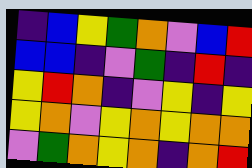[["indigo", "blue", "yellow", "green", "orange", "violet", "blue", "red"], ["blue", "blue", "indigo", "violet", "green", "indigo", "red", "indigo"], ["yellow", "red", "orange", "indigo", "violet", "yellow", "indigo", "yellow"], ["yellow", "orange", "violet", "yellow", "orange", "yellow", "orange", "orange"], ["violet", "green", "orange", "yellow", "orange", "indigo", "orange", "red"]]